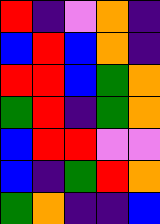[["red", "indigo", "violet", "orange", "indigo"], ["blue", "red", "blue", "orange", "indigo"], ["red", "red", "blue", "green", "orange"], ["green", "red", "indigo", "green", "orange"], ["blue", "red", "red", "violet", "violet"], ["blue", "indigo", "green", "red", "orange"], ["green", "orange", "indigo", "indigo", "blue"]]